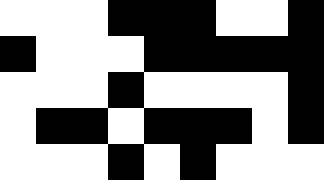[["white", "white", "white", "black", "black", "black", "white", "white", "black"], ["black", "white", "white", "white", "black", "black", "black", "black", "black"], ["white", "white", "white", "black", "white", "white", "white", "white", "black"], ["white", "black", "black", "white", "black", "black", "black", "white", "black"], ["white", "white", "white", "black", "white", "black", "white", "white", "white"]]